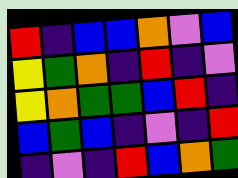[["red", "indigo", "blue", "blue", "orange", "violet", "blue"], ["yellow", "green", "orange", "indigo", "red", "indigo", "violet"], ["yellow", "orange", "green", "green", "blue", "red", "indigo"], ["blue", "green", "blue", "indigo", "violet", "indigo", "red"], ["indigo", "violet", "indigo", "red", "blue", "orange", "green"]]